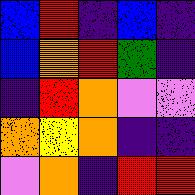[["blue", "red", "indigo", "blue", "indigo"], ["blue", "orange", "red", "green", "indigo"], ["indigo", "red", "orange", "violet", "violet"], ["orange", "yellow", "orange", "indigo", "indigo"], ["violet", "orange", "indigo", "red", "red"]]